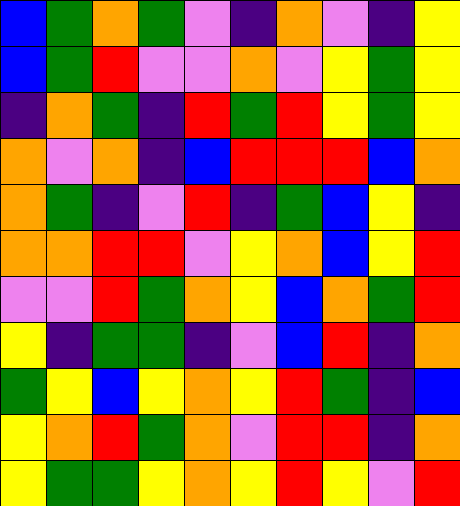[["blue", "green", "orange", "green", "violet", "indigo", "orange", "violet", "indigo", "yellow"], ["blue", "green", "red", "violet", "violet", "orange", "violet", "yellow", "green", "yellow"], ["indigo", "orange", "green", "indigo", "red", "green", "red", "yellow", "green", "yellow"], ["orange", "violet", "orange", "indigo", "blue", "red", "red", "red", "blue", "orange"], ["orange", "green", "indigo", "violet", "red", "indigo", "green", "blue", "yellow", "indigo"], ["orange", "orange", "red", "red", "violet", "yellow", "orange", "blue", "yellow", "red"], ["violet", "violet", "red", "green", "orange", "yellow", "blue", "orange", "green", "red"], ["yellow", "indigo", "green", "green", "indigo", "violet", "blue", "red", "indigo", "orange"], ["green", "yellow", "blue", "yellow", "orange", "yellow", "red", "green", "indigo", "blue"], ["yellow", "orange", "red", "green", "orange", "violet", "red", "red", "indigo", "orange"], ["yellow", "green", "green", "yellow", "orange", "yellow", "red", "yellow", "violet", "red"]]